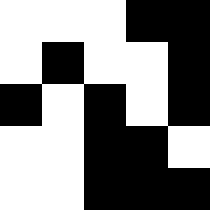[["white", "white", "white", "black", "black"], ["white", "black", "white", "white", "black"], ["black", "white", "black", "white", "black"], ["white", "white", "black", "black", "white"], ["white", "white", "black", "black", "black"]]